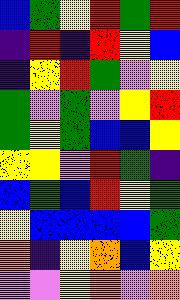[["blue", "green", "yellow", "red", "green", "red"], ["indigo", "red", "indigo", "red", "yellow", "blue"], ["indigo", "yellow", "red", "green", "violet", "yellow"], ["green", "violet", "green", "violet", "yellow", "red"], ["green", "yellow", "green", "blue", "blue", "yellow"], ["yellow", "yellow", "violet", "red", "green", "indigo"], ["blue", "green", "blue", "red", "yellow", "green"], ["yellow", "blue", "blue", "blue", "blue", "green"], ["orange", "indigo", "yellow", "orange", "blue", "yellow"], ["violet", "violet", "yellow", "orange", "violet", "orange"]]